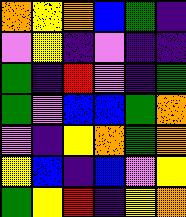[["orange", "yellow", "orange", "blue", "green", "indigo"], ["violet", "yellow", "indigo", "violet", "indigo", "indigo"], ["green", "indigo", "red", "violet", "indigo", "green"], ["green", "violet", "blue", "blue", "green", "orange"], ["violet", "indigo", "yellow", "orange", "green", "orange"], ["yellow", "blue", "indigo", "blue", "violet", "yellow"], ["green", "yellow", "red", "indigo", "yellow", "orange"]]